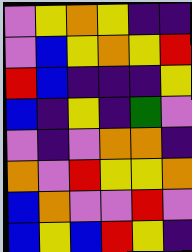[["violet", "yellow", "orange", "yellow", "indigo", "indigo"], ["violet", "blue", "yellow", "orange", "yellow", "red"], ["red", "blue", "indigo", "indigo", "indigo", "yellow"], ["blue", "indigo", "yellow", "indigo", "green", "violet"], ["violet", "indigo", "violet", "orange", "orange", "indigo"], ["orange", "violet", "red", "yellow", "yellow", "orange"], ["blue", "orange", "violet", "violet", "red", "violet"], ["blue", "yellow", "blue", "red", "yellow", "indigo"]]